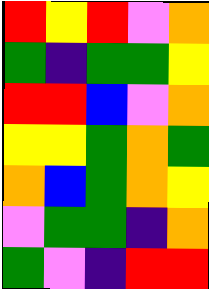[["red", "yellow", "red", "violet", "orange"], ["green", "indigo", "green", "green", "yellow"], ["red", "red", "blue", "violet", "orange"], ["yellow", "yellow", "green", "orange", "green"], ["orange", "blue", "green", "orange", "yellow"], ["violet", "green", "green", "indigo", "orange"], ["green", "violet", "indigo", "red", "red"]]